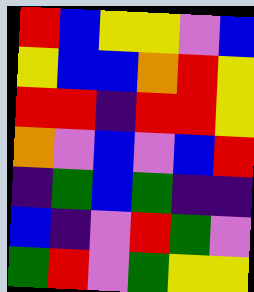[["red", "blue", "yellow", "yellow", "violet", "blue"], ["yellow", "blue", "blue", "orange", "red", "yellow"], ["red", "red", "indigo", "red", "red", "yellow"], ["orange", "violet", "blue", "violet", "blue", "red"], ["indigo", "green", "blue", "green", "indigo", "indigo"], ["blue", "indigo", "violet", "red", "green", "violet"], ["green", "red", "violet", "green", "yellow", "yellow"]]